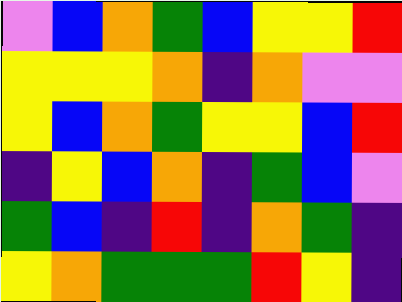[["violet", "blue", "orange", "green", "blue", "yellow", "yellow", "red"], ["yellow", "yellow", "yellow", "orange", "indigo", "orange", "violet", "violet"], ["yellow", "blue", "orange", "green", "yellow", "yellow", "blue", "red"], ["indigo", "yellow", "blue", "orange", "indigo", "green", "blue", "violet"], ["green", "blue", "indigo", "red", "indigo", "orange", "green", "indigo"], ["yellow", "orange", "green", "green", "green", "red", "yellow", "indigo"]]